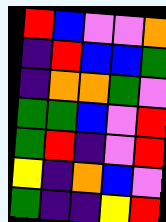[["red", "blue", "violet", "violet", "orange"], ["indigo", "red", "blue", "blue", "green"], ["indigo", "orange", "orange", "green", "violet"], ["green", "green", "blue", "violet", "red"], ["green", "red", "indigo", "violet", "red"], ["yellow", "indigo", "orange", "blue", "violet"], ["green", "indigo", "indigo", "yellow", "red"]]